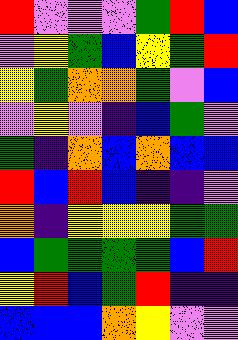[["red", "violet", "violet", "violet", "green", "red", "blue"], ["violet", "yellow", "green", "blue", "yellow", "green", "red"], ["yellow", "green", "orange", "orange", "green", "violet", "blue"], ["violet", "yellow", "violet", "indigo", "blue", "green", "violet"], ["green", "indigo", "orange", "blue", "orange", "blue", "blue"], ["red", "blue", "red", "blue", "indigo", "indigo", "violet"], ["orange", "indigo", "yellow", "yellow", "yellow", "green", "green"], ["blue", "green", "green", "green", "green", "blue", "red"], ["yellow", "red", "blue", "green", "red", "indigo", "indigo"], ["blue", "blue", "blue", "orange", "yellow", "violet", "violet"]]